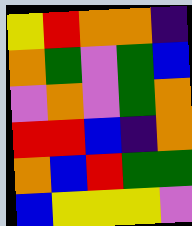[["yellow", "red", "orange", "orange", "indigo"], ["orange", "green", "violet", "green", "blue"], ["violet", "orange", "violet", "green", "orange"], ["red", "red", "blue", "indigo", "orange"], ["orange", "blue", "red", "green", "green"], ["blue", "yellow", "yellow", "yellow", "violet"]]